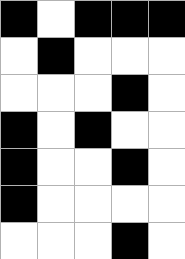[["black", "white", "black", "black", "black"], ["white", "black", "white", "white", "white"], ["white", "white", "white", "black", "white"], ["black", "white", "black", "white", "white"], ["black", "white", "white", "black", "white"], ["black", "white", "white", "white", "white"], ["white", "white", "white", "black", "white"]]